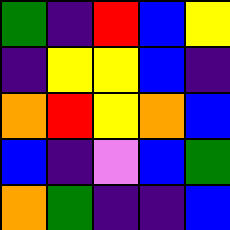[["green", "indigo", "red", "blue", "yellow"], ["indigo", "yellow", "yellow", "blue", "indigo"], ["orange", "red", "yellow", "orange", "blue"], ["blue", "indigo", "violet", "blue", "green"], ["orange", "green", "indigo", "indigo", "blue"]]